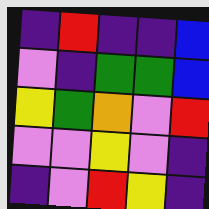[["indigo", "red", "indigo", "indigo", "blue"], ["violet", "indigo", "green", "green", "blue"], ["yellow", "green", "orange", "violet", "red"], ["violet", "violet", "yellow", "violet", "indigo"], ["indigo", "violet", "red", "yellow", "indigo"]]